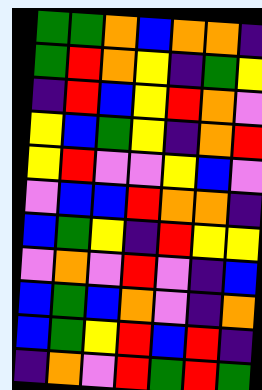[["green", "green", "orange", "blue", "orange", "orange", "indigo"], ["green", "red", "orange", "yellow", "indigo", "green", "yellow"], ["indigo", "red", "blue", "yellow", "red", "orange", "violet"], ["yellow", "blue", "green", "yellow", "indigo", "orange", "red"], ["yellow", "red", "violet", "violet", "yellow", "blue", "violet"], ["violet", "blue", "blue", "red", "orange", "orange", "indigo"], ["blue", "green", "yellow", "indigo", "red", "yellow", "yellow"], ["violet", "orange", "violet", "red", "violet", "indigo", "blue"], ["blue", "green", "blue", "orange", "violet", "indigo", "orange"], ["blue", "green", "yellow", "red", "blue", "red", "indigo"], ["indigo", "orange", "violet", "red", "green", "red", "green"]]